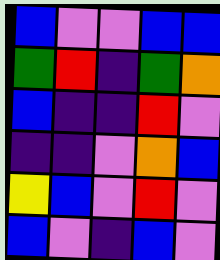[["blue", "violet", "violet", "blue", "blue"], ["green", "red", "indigo", "green", "orange"], ["blue", "indigo", "indigo", "red", "violet"], ["indigo", "indigo", "violet", "orange", "blue"], ["yellow", "blue", "violet", "red", "violet"], ["blue", "violet", "indigo", "blue", "violet"]]